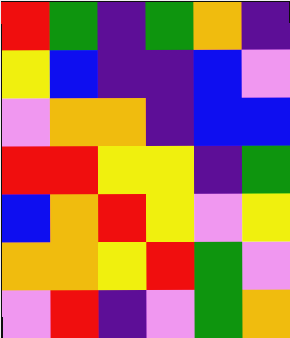[["red", "green", "indigo", "green", "orange", "indigo"], ["yellow", "blue", "indigo", "indigo", "blue", "violet"], ["violet", "orange", "orange", "indigo", "blue", "blue"], ["red", "red", "yellow", "yellow", "indigo", "green"], ["blue", "orange", "red", "yellow", "violet", "yellow"], ["orange", "orange", "yellow", "red", "green", "violet"], ["violet", "red", "indigo", "violet", "green", "orange"]]